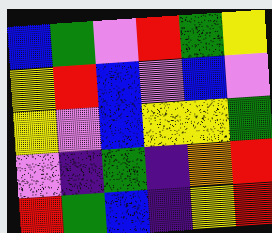[["blue", "green", "violet", "red", "green", "yellow"], ["yellow", "red", "blue", "violet", "blue", "violet"], ["yellow", "violet", "blue", "yellow", "yellow", "green"], ["violet", "indigo", "green", "indigo", "orange", "red"], ["red", "green", "blue", "indigo", "yellow", "red"]]